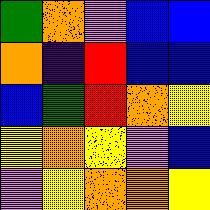[["green", "orange", "violet", "blue", "blue"], ["orange", "indigo", "red", "blue", "blue"], ["blue", "green", "red", "orange", "yellow"], ["yellow", "orange", "yellow", "violet", "blue"], ["violet", "yellow", "orange", "orange", "yellow"]]